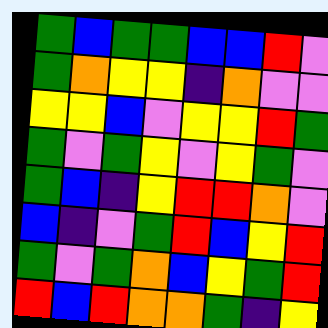[["green", "blue", "green", "green", "blue", "blue", "red", "violet"], ["green", "orange", "yellow", "yellow", "indigo", "orange", "violet", "violet"], ["yellow", "yellow", "blue", "violet", "yellow", "yellow", "red", "green"], ["green", "violet", "green", "yellow", "violet", "yellow", "green", "violet"], ["green", "blue", "indigo", "yellow", "red", "red", "orange", "violet"], ["blue", "indigo", "violet", "green", "red", "blue", "yellow", "red"], ["green", "violet", "green", "orange", "blue", "yellow", "green", "red"], ["red", "blue", "red", "orange", "orange", "green", "indigo", "yellow"]]